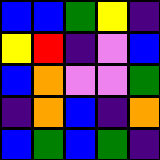[["blue", "blue", "green", "yellow", "indigo"], ["yellow", "red", "indigo", "violet", "blue"], ["blue", "orange", "violet", "violet", "green"], ["indigo", "orange", "blue", "indigo", "orange"], ["blue", "green", "blue", "green", "indigo"]]